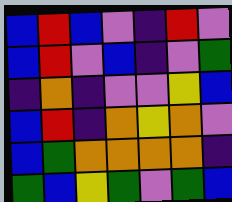[["blue", "red", "blue", "violet", "indigo", "red", "violet"], ["blue", "red", "violet", "blue", "indigo", "violet", "green"], ["indigo", "orange", "indigo", "violet", "violet", "yellow", "blue"], ["blue", "red", "indigo", "orange", "yellow", "orange", "violet"], ["blue", "green", "orange", "orange", "orange", "orange", "indigo"], ["green", "blue", "yellow", "green", "violet", "green", "blue"]]